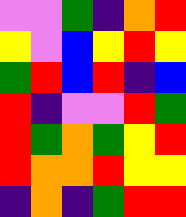[["violet", "violet", "green", "indigo", "orange", "red"], ["yellow", "violet", "blue", "yellow", "red", "yellow"], ["green", "red", "blue", "red", "indigo", "blue"], ["red", "indigo", "violet", "violet", "red", "green"], ["red", "green", "orange", "green", "yellow", "red"], ["red", "orange", "orange", "red", "yellow", "yellow"], ["indigo", "orange", "indigo", "green", "red", "red"]]